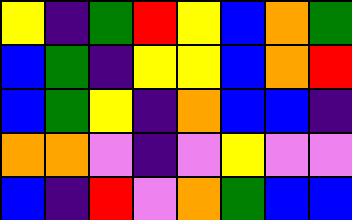[["yellow", "indigo", "green", "red", "yellow", "blue", "orange", "green"], ["blue", "green", "indigo", "yellow", "yellow", "blue", "orange", "red"], ["blue", "green", "yellow", "indigo", "orange", "blue", "blue", "indigo"], ["orange", "orange", "violet", "indigo", "violet", "yellow", "violet", "violet"], ["blue", "indigo", "red", "violet", "orange", "green", "blue", "blue"]]